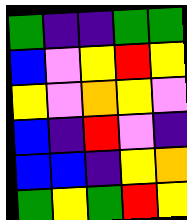[["green", "indigo", "indigo", "green", "green"], ["blue", "violet", "yellow", "red", "yellow"], ["yellow", "violet", "orange", "yellow", "violet"], ["blue", "indigo", "red", "violet", "indigo"], ["blue", "blue", "indigo", "yellow", "orange"], ["green", "yellow", "green", "red", "yellow"]]